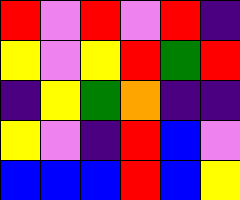[["red", "violet", "red", "violet", "red", "indigo"], ["yellow", "violet", "yellow", "red", "green", "red"], ["indigo", "yellow", "green", "orange", "indigo", "indigo"], ["yellow", "violet", "indigo", "red", "blue", "violet"], ["blue", "blue", "blue", "red", "blue", "yellow"]]